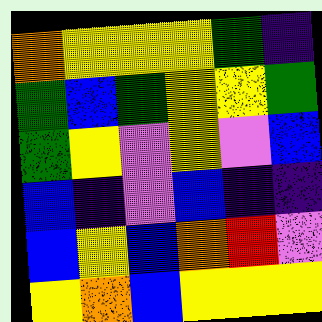[["orange", "yellow", "yellow", "yellow", "green", "indigo"], ["green", "blue", "green", "yellow", "yellow", "green"], ["green", "yellow", "violet", "yellow", "violet", "blue"], ["blue", "indigo", "violet", "blue", "indigo", "indigo"], ["blue", "yellow", "blue", "orange", "red", "violet"], ["yellow", "orange", "blue", "yellow", "yellow", "yellow"]]